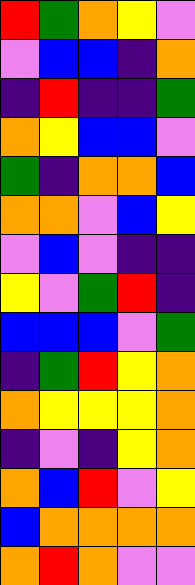[["red", "green", "orange", "yellow", "violet"], ["violet", "blue", "blue", "indigo", "orange"], ["indigo", "red", "indigo", "indigo", "green"], ["orange", "yellow", "blue", "blue", "violet"], ["green", "indigo", "orange", "orange", "blue"], ["orange", "orange", "violet", "blue", "yellow"], ["violet", "blue", "violet", "indigo", "indigo"], ["yellow", "violet", "green", "red", "indigo"], ["blue", "blue", "blue", "violet", "green"], ["indigo", "green", "red", "yellow", "orange"], ["orange", "yellow", "yellow", "yellow", "orange"], ["indigo", "violet", "indigo", "yellow", "orange"], ["orange", "blue", "red", "violet", "yellow"], ["blue", "orange", "orange", "orange", "orange"], ["orange", "red", "orange", "violet", "violet"]]